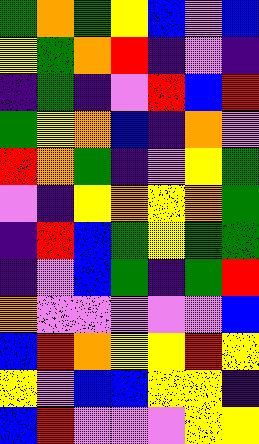[["green", "orange", "green", "yellow", "blue", "violet", "blue"], ["yellow", "green", "orange", "red", "indigo", "violet", "indigo"], ["indigo", "green", "indigo", "violet", "red", "blue", "red"], ["green", "yellow", "orange", "blue", "indigo", "orange", "violet"], ["red", "orange", "green", "indigo", "violet", "yellow", "green"], ["violet", "indigo", "yellow", "orange", "yellow", "orange", "green"], ["indigo", "red", "blue", "green", "yellow", "green", "green"], ["indigo", "violet", "blue", "green", "indigo", "green", "red"], ["orange", "violet", "violet", "violet", "violet", "violet", "blue"], ["blue", "red", "orange", "yellow", "yellow", "red", "yellow"], ["yellow", "violet", "blue", "blue", "yellow", "yellow", "indigo"], ["blue", "red", "violet", "violet", "violet", "yellow", "yellow"]]